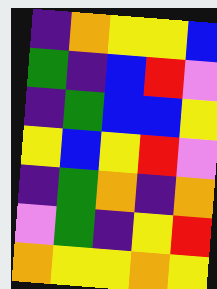[["indigo", "orange", "yellow", "yellow", "blue"], ["green", "indigo", "blue", "red", "violet"], ["indigo", "green", "blue", "blue", "yellow"], ["yellow", "blue", "yellow", "red", "violet"], ["indigo", "green", "orange", "indigo", "orange"], ["violet", "green", "indigo", "yellow", "red"], ["orange", "yellow", "yellow", "orange", "yellow"]]